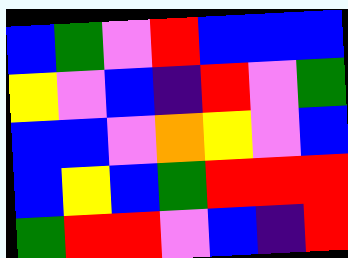[["blue", "green", "violet", "red", "blue", "blue", "blue"], ["yellow", "violet", "blue", "indigo", "red", "violet", "green"], ["blue", "blue", "violet", "orange", "yellow", "violet", "blue"], ["blue", "yellow", "blue", "green", "red", "red", "red"], ["green", "red", "red", "violet", "blue", "indigo", "red"]]